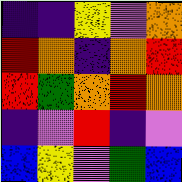[["indigo", "indigo", "yellow", "violet", "orange"], ["red", "orange", "indigo", "orange", "red"], ["red", "green", "orange", "red", "orange"], ["indigo", "violet", "red", "indigo", "violet"], ["blue", "yellow", "violet", "green", "blue"]]